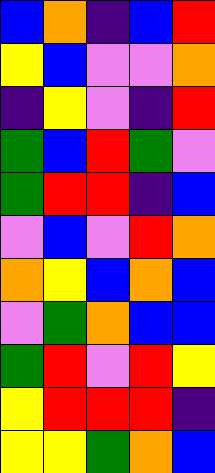[["blue", "orange", "indigo", "blue", "red"], ["yellow", "blue", "violet", "violet", "orange"], ["indigo", "yellow", "violet", "indigo", "red"], ["green", "blue", "red", "green", "violet"], ["green", "red", "red", "indigo", "blue"], ["violet", "blue", "violet", "red", "orange"], ["orange", "yellow", "blue", "orange", "blue"], ["violet", "green", "orange", "blue", "blue"], ["green", "red", "violet", "red", "yellow"], ["yellow", "red", "red", "red", "indigo"], ["yellow", "yellow", "green", "orange", "blue"]]